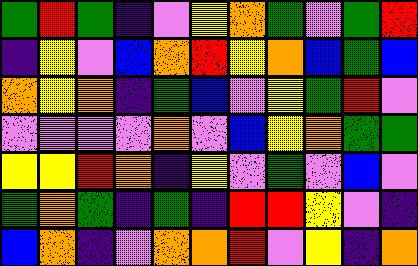[["green", "red", "green", "indigo", "violet", "yellow", "orange", "green", "violet", "green", "red"], ["indigo", "yellow", "violet", "blue", "orange", "red", "yellow", "orange", "blue", "green", "blue"], ["orange", "yellow", "orange", "indigo", "green", "blue", "violet", "yellow", "green", "red", "violet"], ["violet", "violet", "violet", "violet", "orange", "violet", "blue", "yellow", "orange", "green", "green"], ["yellow", "yellow", "red", "orange", "indigo", "yellow", "violet", "green", "violet", "blue", "violet"], ["green", "orange", "green", "indigo", "green", "indigo", "red", "red", "yellow", "violet", "indigo"], ["blue", "orange", "indigo", "violet", "orange", "orange", "red", "violet", "yellow", "indigo", "orange"]]